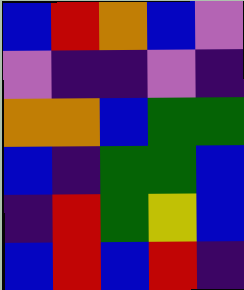[["blue", "red", "orange", "blue", "violet"], ["violet", "indigo", "indigo", "violet", "indigo"], ["orange", "orange", "blue", "green", "green"], ["blue", "indigo", "green", "green", "blue"], ["indigo", "red", "green", "yellow", "blue"], ["blue", "red", "blue", "red", "indigo"]]